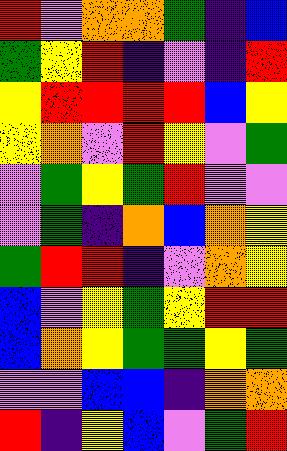[["red", "violet", "orange", "orange", "green", "indigo", "blue"], ["green", "yellow", "red", "indigo", "violet", "indigo", "red"], ["yellow", "red", "red", "red", "red", "blue", "yellow"], ["yellow", "orange", "violet", "red", "yellow", "violet", "green"], ["violet", "green", "yellow", "green", "red", "violet", "violet"], ["violet", "green", "indigo", "orange", "blue", "orange", "yellow"], ["green", "red", "red", "indigo", "violet", "orange", "yellow"], ["blue", "violet", "yellow", "green", "yellow", "red", "red"], ["blue", "orange", "yellow", "green", "green", "yellow", "green"], ["violet", "violet", "blue", "blue", "indigo", "orange", "orange"], ["red", "indigo", "yellow", "blue", "violet", "green", "red"]]